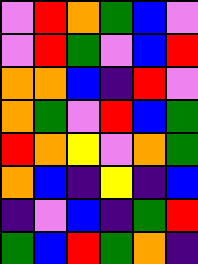[["violet", "red", "orange", "green", "blue", "violet"], ["violet", "red", "green", "violet", "blue", "red"], ["orange", "orange", "blue", "indigo", "red", "violet"], ["orange", "green", "violet", "red", "blue", "green"], ["red", "orange", "yellow", "violet", "orange", "green"], ["orange", "blue", "indigo", "yellow", "indigo", "blue"], ["indigo", "violet", "blue", "indigo", "green", "red"], ["green", "blue", "red", "green", "orange", "indigo"]]